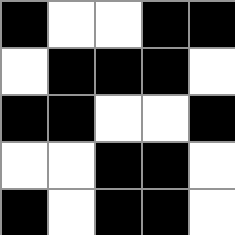[["black", "white", "white", "black", "black"], ["white", "black", "black", "black", "white"], ["black", "black", "white", "white", "black"], ["white", "white", "black", "black", "white"], ["black", "white", "black", "black", "white"]]